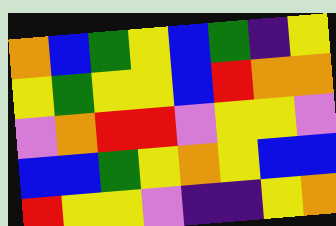[["orange", "blue", "green", "yellow", "blue", "green", "indigo", "yellow"], ["yellow", "green", "yellow", "yellow", "blue", "red", "orange", "orange"], ["violet", "orange", "red", "red", "violet", "yellow", "yellow", "violet"], ["blue", "blue", "green", "yellow", "orange", "yellow", "blue", "blue"], ["red", "yellow", "yellow", "violet", "indigo", "indigo", "yellow", "orange"]]